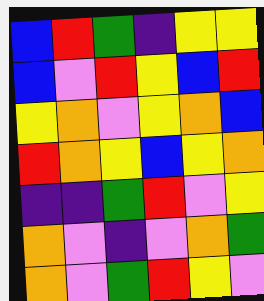[["blue", "red", "green", "indigo", "yellow", "yellow"], ["blue", "violet", "red", "yellow", "blue", "red"], ["yellow", "orange", "violet", "yellow", "orange", "blue"], ["red", "orange", "yellow", "blue", "yellow", "orange"], ["indigo", "indigo", "green", "red", "violet", "yellow"], ["orange", "violet", "indigo", "violet", "orange", "green"], ["orange", "violet", "green", "red", "yellow", "violet"]]